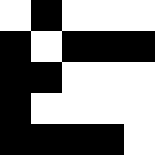[["white", "black", "white", "white", "white"], ["black", "white", "black", "black", "black"], ["black", "black", "white", "white", "white"], ["black", "white", "white", "white", "white"], ["black", "black", "black", "black", "white"]]